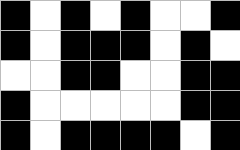[["black", "white", "black", "white", "black", "white", "white", "black"], ["black", "white", "black", "black", "black", "white", "black", "white"], ["white", "white", "black", "black", "white", "white", "black", "black"], ["black", "white", "white", "white", "white", "white", "black", "black"], ["black", "white", "black", "black", "black", "black", "white", "black"]]